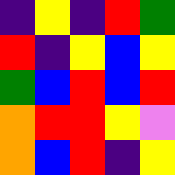[["indigo", "yellow", "indigo", "red", "green"], ["red", "indigo", "yellow", "blue", "yellow"], ["green", "blue", "red", "blue", "red"], ["orange", "red", "red", "yellow", "violet"], ["orange", "blue", "red", "indigo", "yellow"]]